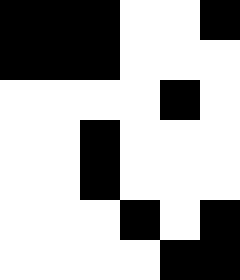[["black", "black", "black", "white", "white", "black"], ["black", "black", "black", "white", "white", "white"], ["white", "white", "white", "white", "black", "white"], ["white", "white", "black", "white", "white", "white"], ["white", "white", "black", "white", "white", "white"], ["white", "white", "white", "black", "white", "black"], ["white", "white", "white", "white", "black", "black"]]